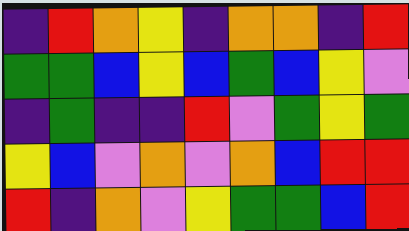[["indigo", "red", "orange", "yellow", "indigo", "orange", "orange", "indigo", "red"], ["green", "green", "blue", "yellow", "blue", "green", "blue", "yellow", "violet"], ["indigo", "green", "indigo", "indigo", "red", "violet", "green", "yellow", "green"], ["yellow", "blue", "violet", "orange", "violet", "orange", "blue", "red", "red"], ["red", "indigo", "orange", "violet", "yellow", "green", "green", "blue", "red"]]